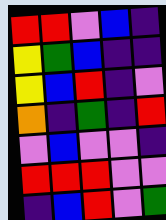[["red", "red", "violet", "blue", "indigo"], ["yellow", "green", "blue", "indigo", "indigo"], ["yellow", "blue", "red", "indigo", "violet"], ["orange", "indigo", "green", "indigo", "red"], ["violet", "blue", "violet", "violet", "indigo"], ["red", "red", "red", "violet", "violet"], ["indigo", "blue", "red", "violet", "green"]]